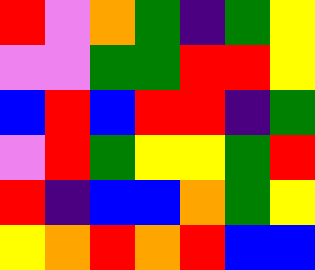[["red", "violet", "orange", "green", "indigo", "green", "yellow"], ["violet", "violet", "green", "green", "red", "red", "yellow"], ["blue", "red", "blue", "red", "red", "indigo", "green"], ["violet", "red", "green", "yellow", "yellow", "green", "red"], ["red", "indigo", "blue", "blue", "orange", "green", "yellow"], ["yellow", "orange", "red", "orange", "red", "blue", "blue"]]